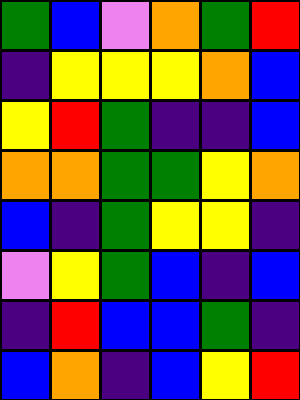[["green", "blue", "violet", "orange", "green", "red"], ["indigo", "yellow", "yellow", "yellow", "orange", "blue"], ["yellow", "red", "green", "indigo", "indigo", "blue"], ["orange", "orange", "green", "green", "yellow", "orange"], ["blue", "indigo", "green", "yellow", "yellow", "indigo"], ["violet", "yellow", "green", "blue", "indigo", "blue"], ["indigo", "red", "blue", "blue", "green", "indigo"], ["blue", "orange", "indigo", "blue", "yellow", "red"]]